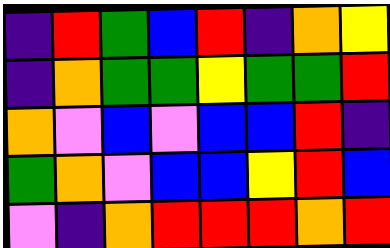[["indigo", "red", "green", "blue", "red", "indigo", "orange", "yellow"], ["indigo", "orange", "green", "green", "yellow", "green", "green", "red"], ["orange", "violet", "blue", "violet", "blue", "blue", "red", "indigo"], ["green", "orange", "violet", "blue", "blue", "yellow", "red", "blue"], ["violet", "indigo", "orange", "red", "red", "red", "orange", "red"]]